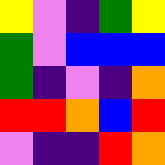[["yellow", "violet", "indigo", "green", "yellow"], ["green", "violet", "blue", "blue", "blue"], ["green", "indigo", "violet", "indigo", "orange"], ["red", "red", "orange", "blue", "red"], ["violet", "indigo", "indigo", "red", "orange"]]